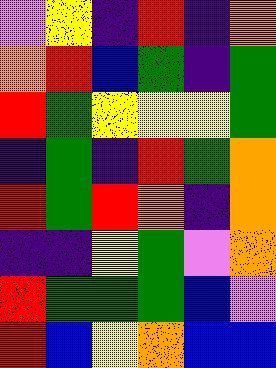[["violet", "yellow", "indigo", "red", "indigo", "orange"], ["orange", "red", "blue", "green", "indigo", "green"], ["red", "green", "yellow", "yellow", "yellow", "green"], ["indigo", "green", "indigo", "red", "green", "orange"], ["red", "green", "red", "orange", "indigo", "orange"], ["indigo", "indigo", "yellow", "green", "violet", "orange"], ["red", "green", "green", "green", "blue", "violet"], ["red", "blue", "yellow", "orange", "blue", "blue"]]